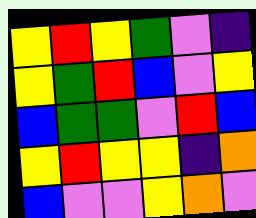[["yellow", "red", "yellow", "green", "violet", "indigo"], ["yellow", "green", "red", "blue", "violet", "yellow"], ["blue", "green", "green", "violet", "red", "blue"], ["yellow", "red", "yellow", "yellow", "indigo", "orange"], ["blue", "violet", "violet", "yellow", "orange", "violet"]]